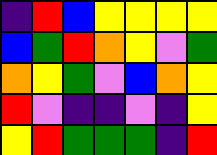[["indigo", "red", "blue", "yellow", "yellow", "yellow", "yellow"], ["blue", "green", "red", "orange", "yellow", "violet", "green"], ["orange", "yellow", "green", "violet", "blue", "orange", "yellow"], ["red", "violet", "indigo", "indigo", "violet", "indigo", "yellow"], ["yellow", "red", "green", "green", "green", "indigo", "red"]]